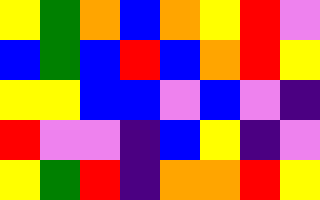[["yellow", "green", "orange", "blue", "orange", "yellow", "red", "violet"], ["blue", "green", "blue", "red", "blue", "orange", "red", "yellow"], ["yellow", "yellow", "blue", "blue", "violet", "blue", "violet", "indigo"], ["red", "violet", "violet", "indigo", "blue", "yellow", "indigo", "violet"], ["yellow", "green", "red", "indigo", "orange", "orange", "red", "yellow"]]